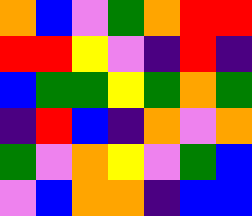[["orange", "blue", "violet", "green", "orange", "red", "red"], ["red", "red", "yellow", "violet", "indigo", "red", "indigo"], ["blue", "green", "green", "yellow", "green", "orange", "green"], ["indigo", "red", "blue", "indigo", "orange", "violet", "orange"], ["green", "violet", "orange", "yellow", "violet", "green", "blue"], ["violet", "blue", "orange", "orange", "indigo", "blue", "blue"]]